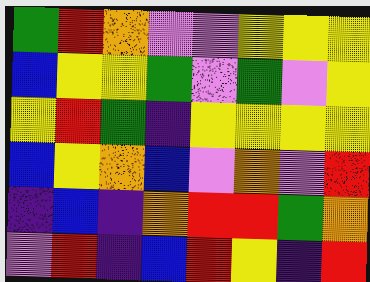[["green", "red", "orange", "violet", "violet", "yellow", "yellow", "yellow"], ["blue", "yellow", "yellow", "green", "violet", "green", "violet", "yellow"], ["yellow", "red", "green", "indigo", "yellow", "yellow", "yellow", "yellow"], ["blue", "yellow", "orange", "blue", "violet", "orange", "violet", "red"], ["indigo", "blue", "indigo", "orange", "red", "red", "green", "orange"], ["violet", "red", "indigo", "blue", "red", "yellow", "indigo", "red"]]